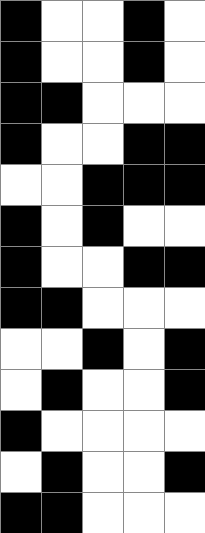[["black", "white", "white", "black", "white"], ["black", "white", "white", "black", "white"], ["black", "black", "white", "white", "white"], ["black", "white", "white", "black", "black"], ["white", "white", "black", "black", "black"], ["black", "white", "black", "white", "white"], ["black", "white", "white", "black", "black"], ["black", "black", "white", "white", "white"], ["white", "white", "black", "white", "black"], ["white", "black", "white", "white", "black"], ["black", "white", "white", "white", "white"], ["white", "black", "white", "white", "black"], ["black", "black", "white", "white", "white"]]